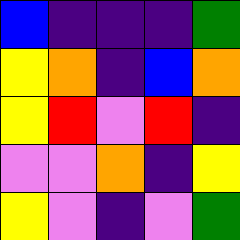[["blue", "indigo", "indigo", "indigo", "green"], ["yellow", "orange", "indigo", "blue", "orange"], ["yellow", "red", "violet", "red", "indigo"], ["violet", "violet", "orange", "indigo", "yellow"], ["yellow", "violet", "indigo", "violet", "green"]]